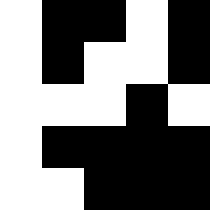[["white", "black", "black", "white", "black"], ["white", "black", "white", "white", "black"], ["white", "white", "white", "black", "white"], ["white", "black", "black", "black", "black"], ["white", "white", "black", "black", "black"]]